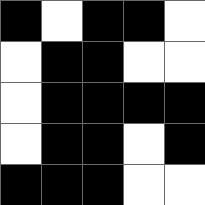[["black", "white", "black", "black", "white"], ["white", "black", "black", "white", "white"], ["white", "black", "black", "black", "black"], ["white", "black", "black", "white", "black"], ["black", "black", "black", "white", "white"]]